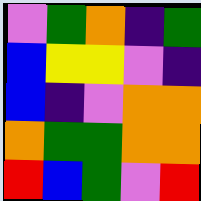[["violet", "green", "orange", "indigo", "green"], ["blue", "yellow", "yellow", "violet", "indigo"], ["blue", "indigo", "violet", "orange", "orange"], ["orange", "green", "green", "orange", "orange"], ["red", "blue", "green", "violet", "red"]]